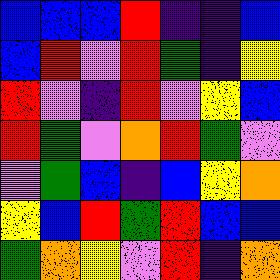[["blue", "blue", "blue", "red", "indigo", "indigo", "blue"], ["blue", "red", "violet", "red", "green", "indigo", "yellow"], ["red", "violet", "indigo", "red", "violet", "yellow", "blue"], ["red", "green", "violet", "orange", "red", "green", "violet"], ["violet", "green", "blue", "indigo", "blue", "yellow", "orange"], ["yellow", "blue", "red", "green", "red", "blue", "blue"], ["green", "orange", "yellow", "violet", "red", "indigo", "orange"]]